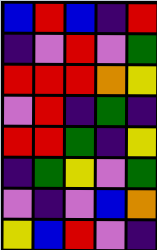[["blue", "red", "blue", "indigo", "red"], ["indigo", "violet", "red", "violet", "green"], ["red", "red", "red", "orange", "yellow"], ["violet", "red", "indigo", "green", "indigo"], ["red", "red", "green", "indigo", "yellow"], ["indigo", "green", "yellow", "violet", "green"], ["violet", "indigo", "violet", "blue", "orange"], ["yellow", "blue", "red", "violet", "indigo"]]